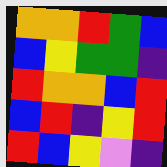[["orange", "orange", "red", "green", "blue"], ["blue", "yellow", "green", "green", "indigo"], ["red", "orange", "orange", "blue", "red"], ["blue", "red", "indigo", "yellow", "red"], ["red", "blue", "yellow", "violet", "indigo"]]